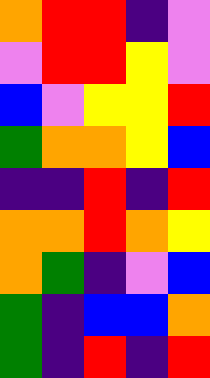[["orange", "red", "red", "indigo", "violet"], ["violet", "red", "red", "yellow", "violet"], ["blue", "violet", "yellow", "yellow", "red"], ["green", "orange", "orange", "yellow", "blue"], ["indigo", "indigo", "red", "indigo", "red"], ["orange", "orange", "red", "orange", "yellow"], ["orange", "green", "indigo", "violet", "blue"], ["green", "indigo", "blue", "blue", "orange"], ["green", "indigo", "red", "indigo", "red"]]